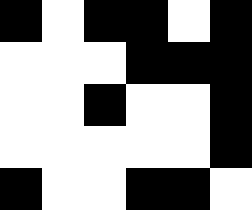[["black", "white", "black", "black", "white", "black"], ["white", "white", "white", "black", "black", "black"], ["white", "white", "black", "white", "white", "black"], ["white", "white", "white", "white", "white", "black"], ["black", "white", "white", "black", "black", "white"]]